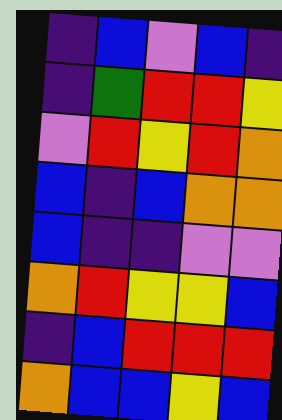[["indigo", "blue", "violet", "blue", "indigo"], ["indigo", "green", "red", "red", "yellow"], ["violet", "red", "yellow", "red", "orange"], ["blue", "indigo", "blue", "orange", "orange"], ["blue", "indigo", "indigo", "violet", "violet"], ["orange", "red", "yellow", "yellow", "blue"], ["indigo", "blue", "red", "red", "red"], ["orange", "blue", "blue", "yellow", "blue"]]